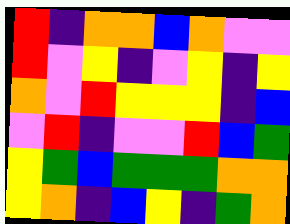[["red", "indigo", "orange", "orange", "blue", "orange", "violet", "violet"], ["red", "violet", "yellow", "indigo", "violet", "yellow", "indigo", "yellow"], ["orange", "violet", "red", "yellow", "yellow", "yellow", "indigo", "blue"], ["violet", "red", "indigo", "violet", "violet", "red", "blue", "green"], ["yellow", "green", "blue", "green", "green", "green", "orange", "orange"], ["yellow", "orange", "indigo", "blue", "yellow", "indigo", "green", "orange"]]